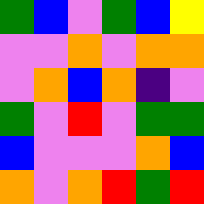[["green", "blue", "violet", "green", "blue", "yellow"], ["violet", "violet", "orange", "violet", "orange", "orange"], ["violet", "orange", "blue", "orange", "indigo", "violet"], ["green", "violet", "red", "violet", "green", "green"], ["blue", "violet", "violet", "violet", "orange", "blue"], ["orange", "violet", "orange", "red", "green", "red"]]